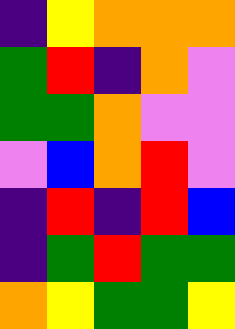[["indigo", "yellow", "orange", "orange", "orange"], ["green", "red", "indigo", "orange", "violet"], ["green", "green", "orange", "violet", "violet"], ["violet", "blue", "orange", "red", "violet"], ["indigo", "red", "indigo", "red", "blue"], ["indigo", "green", "red", "green", "green"], ["orange", "yellow", "green", "green", "yellow"]]